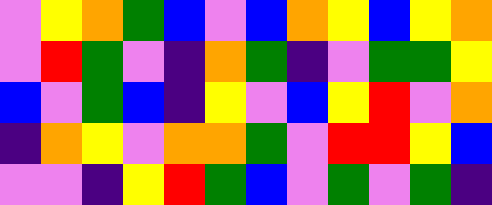[["violet", "yellow", "orange", "green", "blue", "violet", "blue", "orange", "yellow", "blue", "yellow", "orange"], ["violet", "red", "green", "violet", "indigo", "orange", "green", "indigo", "violet", "green", "green", "yellow"], ["blue", "violet", "green", "blue", "indigo", "yellow", "violet", "blue", "yellow", "red", "violet", "orange"], ["indigo", "orange", "yellow", "violet", "orange", "orange", "green", "violet", "red", "red", "yellow", "blue"], ["violet", "violet", "indigo", "yellow", "red", "green", "blue", "violet", "green", "violet", "green", "indigo"]]